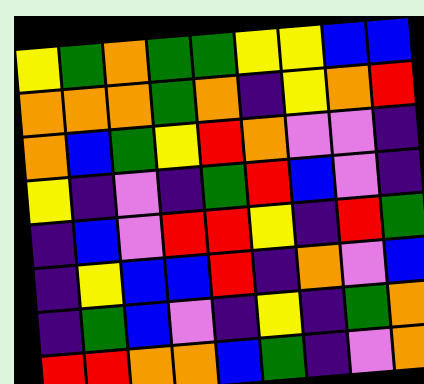[["yellow", "green", "orange", "green", "green", "yellow", "yellow", "blue", "blue"], ["orange", "orange", "orange", "green", "orange", "indigo", "yellow", "orange", "red"], ["orange", "blue", "green", "yellow", "red", "orange", "violet", "violet", "indigo"], ["yellow", "indigo", "violet", "indigo", "green", "red", "blue", "violet", "indigo"], ["indigo", "blue", "violet", "red", "red", "yellow", "indigo", "red", "green"], ["indigo", "yellow", "blue", "blue", "red", "indigo", "orange", "violet", "blue"], ["indigo", "green", "blue", "violet", "indigo", "yellow", "indigo", "green", "orange"], ["red", "red", "orange", "orange", "blue", "green", "indigo", "violet", "orange"]]